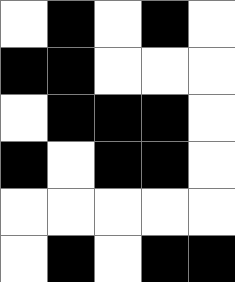[["white", "black", "white", "black", "white"], ["black", "black", "white", "white", "white"], ["white", "black", "black", "black", "white"], ["black", "white", "black", "black", "white"], ["white", "white", "white", "white", "white"], ["white", "black", "white", "black", "black"]]